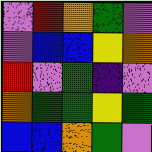[["violet", "red", "orange", "green", "violet"], ["violet", "blue", "blue", "yellow", "orange"], ["red", "violet", "green", "indigo", "violet"], ["orange", "green", "green", "yellow", "green"], ["blue", "blue", "orange", "green", "violet"]]